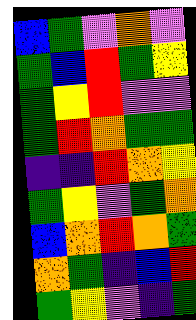[["blue", "green", "violet", "orange", "violet"], ["green", "blue", "red", "green", "yellow"], ["green", "yellow", "red", "violet", "violet"], ["green", "red", "orange", "green", "green"], ["indigo", "indigo", "red", "orange", "yellow"], ["green", "yellow", "violet", "green", "orange"], ["blue", "orange", "red", "orange", "green"], ["orange", "green", "indigo", "blue", "red"], ["green", "yellow", "violet", "indigo", "green"]]